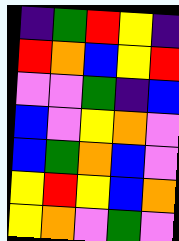[["indigo", "green", "red", "yellow", "indigo"], ["red", "orange", "blue", "yellow", "red"], ["violet", "violet", "green", "indigo", "blue"], ["blue", "violet", "yellow", "orange", "violet"], ["blue", "green", "orange", "blue", "violet"], ["yellow", "red", "yellow", "blue", "orange"], ["yellow", "orange", "violet", "green", "violet"]]